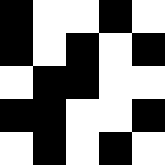[["black", "white", "white", "black", "white"], ["black", "white", "black", "white", "black"], ["white", "black", "black", "white", "white"], ["black", "black", "white", "white", "black"], ["white", "black", "white", "black", "white"]]